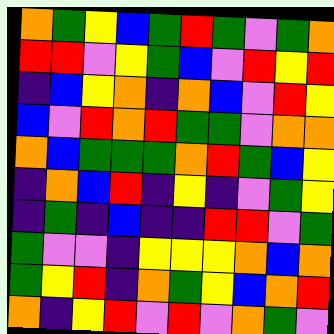[["orange", "green", "yellow", "blue", "green", "red", "green", "violet", "green", "orange"], ["red", "red", "violet", "yellow", "green", "blue", "violet", "red", "yellow", "red"], ["indigo", "blue", "yellow", "orange", "indigo", "orange", "blue", "violet", "red", "yellow"], ["blue", "violet", "red", "orange", "red", "green", "green", "violet", "orange", "orange"], ["orange", "blue", "green", "green", "green", "orange", "red", "green", "blue", "yellow"], ["indigo", "orange", "blue", "red", "indigo", "yellow", "indigo", "violet", "green", "yellow"], ["indigo", "green", "indigo", "blue", "indigo", "indigo", "red", "red", "violet", "green"], ["green", "violet", "violet", "indigo", "yellow", "yellow", "yellow", "orange", "blue", "orange"], ["green", "yellow", "red", "indigo", "orange", "green", "yellow", "blue", "orange", "red"], ["orange", "indigo", "yellow", "red", "violet", "red", "violet", "orange", "green", "violet"]]